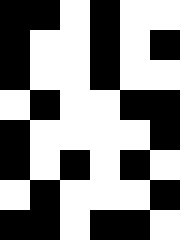[["black", "black", "white", "black", "white", "white"], ["black", "white", "white", "black", "white", "black"], ["black", "white", "white", "black", "white", "white"], ["white", "black", "white", "white", "black", "black"], ["black", "white", "white", "white", "white", "black"], ["black", "white", "black", "white", "black", "white"], ["white", "black", "white", "white", "white", "black"], ["black", "black", "white", "black", "black", "white"]]